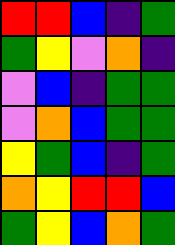[["red", "red", "blue", "indigo", "green"], ["green", "yellow", "violet", "orange", "indigo"], ["violet", "blue", "indigo", "green", "green"], ["violet", "orange", "blue", "green", "green"], ["yellow", "green", "blue", "indigo", "green"], ["orange", "yellow", "red", "red", "blue"], ["green", "yellow", "blue", "orange", "green"]]